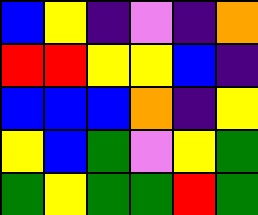[["blue", "yellow", "indigo", "violet", "indigo", "orange"], ["red", "red", "yellow", "yellow", "blue", "indigo"], ["blue", "blue", "blue", "orange", "indigo", "yellow"], ["yellow", "blue", "green", "violet", "yellow", "green"], ["green", "yellow", "green", "green", "red", "green"]]